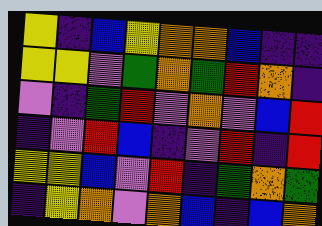[["yellow", "indigo", "blue", "yellow", "orange", "orange", "blue", "indigo", "indigo"], ["yellow", "yellow", "violet", "green", "orange", "green", "red", "orange", "indigo"], ["violet", "indigo", "green", "red", "violet", "orange", "violet", "blue", "red"], ["indigo", "violet", "red", "blue", "indigo", "violet", "red", "indigo", "red"], ["yellow", "yellow", "blue", "violet", "red", "indigo", "green", "orange", "green"], ["indigo", "yellow", "orange", "violet", "orange", "blue", "indigo", "blue", "orange"]]